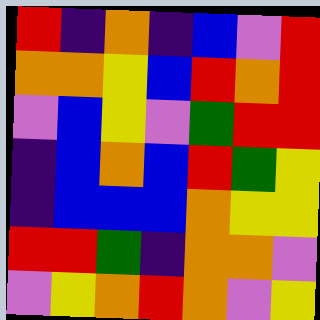[["red", "indigo", "orange", "indigo", "blue", "violet", "red"], ["orange", "orange", "yellow", "blue", "red", "orange", "red"], ["violet", "blue", "yellow", "violet", "green", "red", "red"], ["indigo", "blue", "orange", "blue", "red", "green", "yellow"], ["indigo", "blue", "blue", "blue", "orange", "yellow", "yellow"], ["red", "red", "green", "indigo", "orange", "orange", "violet"], ["violet", "yellow", "orange", "red", "orange", "violet", "yellow"]]